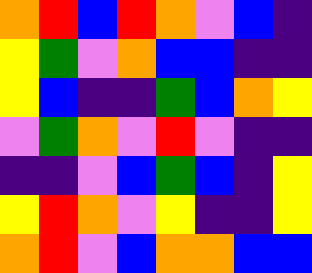[["orange", "red", "blue", "red", "orange", "violet", "blue", "indigo"], ["yellow", "green", "violet", "orange", "blue", "blue", "indigo", "indigo"], ["yellow", "blue", "indigo", "indigo", "green", "blue", "orange", "yellow"], ["violet", "green", "orange", "violet", "red", "violet", "indigo", "indigo"], ["indigo", "indigo", "violet", "blue", "green", "blue", "indigo", "yellow"], ["yellow", "red", "orange", "violet", "yellow", "indigo", "indigo", "yellow"], ["orange", "red", "violet", "blue", "orange", "orange", "blue", "blue"]]